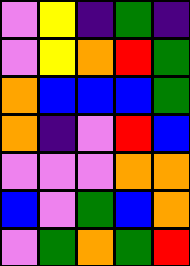[["violet", "yellow", "indigo", "green", "indigo"], ["violet", "yellow", "orange", "red", "green"], ["orange", "blue", "blue", "blue", "green"], ["orange", "indigo", "violet", "red", "blue"], ["violet", "violet", "violet", "orange", "orange"], ["blue", "violet", "green", "blue", "orange"], ["violet", "green", "orange", "green", "red"]]